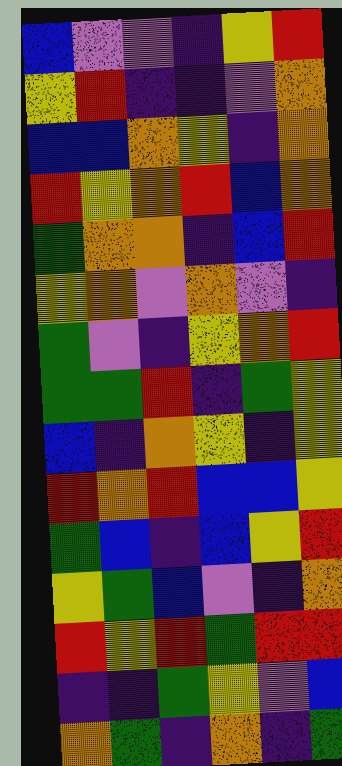[["blue", "violet", "violet", "indigo", "yellow", "red"], ["yellow", "red", "indigo", "indigo", "violet", "orange"], ["blue", "blue", "orange", "yellow", "indigo", "orange"], ["red", "yellow", "orange", "red", "blue", "orange"], ["green", "orange", "orange", "indigo", "blue", "red"], ["yellow", "orange", "violet", "orange", "violet", "indigo"], ["green", "violet", "indigo", "yellow", "orange", "red"], ["green", "green", "red", "indigo", "green", "yellow"], ["blue", "indigo", "orange", "yellow", "indigo", "yellow"], ["red", "orange", "red", "blue", "blue", "yellow"], ["green", "blue", "indigo", "blue", "yellow", "red"], ["yellow", "green", "blue", "violet", "indigo", "orange"], ["red", "yellow", "red", "green", "red", "red"], ["indigo", "indigo", "green", "yellow", "violet", "blue"], ["orange", "green", "indigo", "orange", "indigo", "green"]]